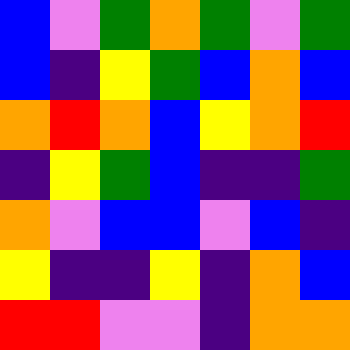[["blue", "violet", "green", "orange", "green", "violet", "green"], ["blue", "indigo", "yellow", "green", "blue", "orange", "blue"], ["orange", "red", "orange", "blue", "yellow", "orange", "red"], ["indigo", "yellow", "green", "blue", "indigo", "indigo", "green"], ["orange", "violet", "blue", "blue", "violet", "blue", "indigo"], ["yellow", "indigo", "indigo", "yellow", "indigo", "orange", "blue"], ["red", "red", "violet", "violet", "indigo", "orange", "orange"]]